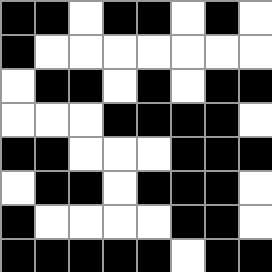[["black", "black", "white", "black", "black", "white", "black", "white"], ["black", "white", "white", "white", "white", "white", "white", "white"], ["white", "black", "black", "white", "black", "white", "black", "black"], ["white", "white", "white", "black", "black", "black", "black", "white"], ["black", "black", "white", "white", "white", "black", "black", "black"], ["white", "black", "black", "white", "black", "black", "black", "white"], ["black", "white", "white", "white", "white", "black", "black", "white"], ["black", "black", "black", "black", "black", "white", "black", "black"]]